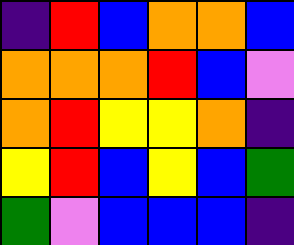[["indigo", "red", "blue", "orange", "orange", "blue"], ["orange", "orange", "orange", "red", "blue", "violet"], ["orange", "red", "yellow", "yellow", "orange", "indigo"], ["yellow", "red", "blue", "yellow", "blue", "green"], ["green", "violet", "blue", "blue", "blue", "indigo"]]